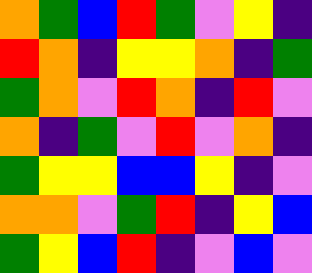[["orange", "green", "blue", "red", "green", "violet", "yellow", "indigo"], ["red", "orange", "indigo", "yellow", "yellow", "orange", "indigo", "green"], ["green", "orange", "violet", "red", "orange", "indigo", "red", "violet"], ["orange", "indigo", "green", "violet", "red", "violet", "orange", "indigo"], ["green", "yellow", "yellow", "blue", "blue", "yellow", "indigo", "violet"], ["orange", "orange", "violet", "green", "red", "indigo", "yellow", "blue"], ["green", "yellow", "blue", "red", "indigo", "violet", "blue", "violet"]]